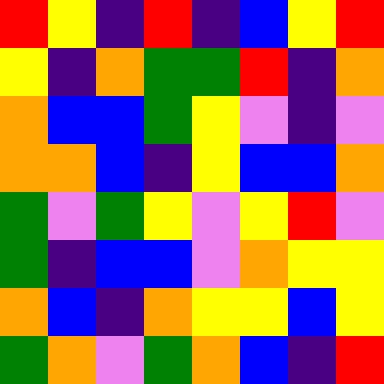[["red", "yellow", "indigo", "red", "indigo", "blue", "yellow", "red"], ["yellow", "indigo", "orange", "green", "green", "red", "indigo", "orange"], ["orange", "blue", "blue", "green", "yellow", "violet", "indigo", "violet"], ["orange", "orange", "blue", "indigo", "yellow", "blue", "blue", "orange"], ["green", "violet", "green", "yellow", "violet", "yellow", "red", "violet"], ["green", "indigo", "blue", "blue", "violet", "orange", "yellow", "yellow"], ["orange", "blue", "indigo", "orange", "yellow", "yellow", "blue", "yellow"], ["green", "orange", "violet", "green", "orange", "blue", "indigo", "red"]]